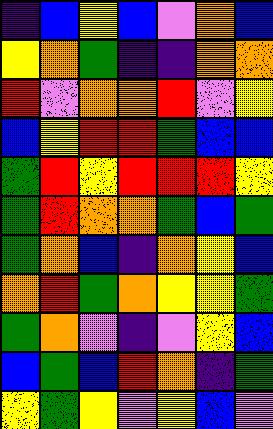[["indigo", "blue", "yellow", "blue", "violet", "orange", "blue"], ["yellow", "orange", "green", "indigo", "indigo", "orange", "orange"], ["red", "violet", "orange", "orange", "red", "violet", "yellow"], ["blue", "yellow", "red", "red", "green", "blue", "blue"], ["green", "red", "yellow", "red", "red", "red", "yellow"], ["green", "red", "orange", "orange", "green", "blue", "green"], ["green", "orange", "blue", "indigo", "orange", "yellow", "blue"], ["orange", "red", "green", "orange", "yellow", "yellow", "green"], ["green", "orange", "violet", "indigo", "violet", "yellow", "blue"], ["blue", "green", "blue", "red", "orange", "indigo", "green"], ["yellow", "green", "yellow", "violet", "yellow", "blue", "violet"]]